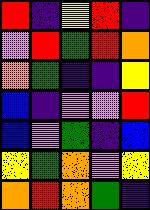[["red", "indigo", "yellow", "red", "indigo"], ["violet", "red", "green", "red", "orange"], ["orange", "green", "indigo", "indigo", "yellow"], ["blue", "indigo", "violet", "violet", "red"], ["blue", "violet", "green", "indigo", "blue"], ["yellow", "green", "orange", "violet", "yellow"], ["orange", "red", "orange", "green", "indigo"]]